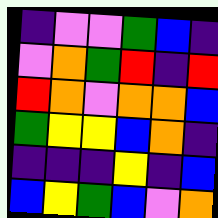[["indigo", "violet", "violet", "green", "blue", "indigo"], ["violet", "orange", "green", "red", "indigo", "red"], ["red", "orange", "violet", "orange", "orange", "blue"], ["green", "yellow", "yellow", "blue", "orange", "indigo"], ["indigo", "indigo", "indigo", "yellow", "indigo", "blue"], ["blue", "yellow", "green", "blue", "violet", "orange"]]